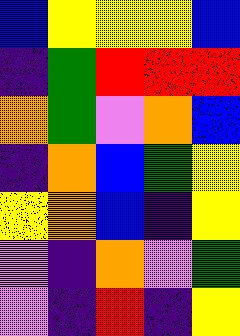[["blue", "yellow", "yellow", "yellow", "blue"], ["indigo", "green", "red", "red", "red"], ["orange", "green", "violet", "orange", "blue"], ["indigo", "orange", "blue", "green", "yellow"], ["yellow", "orange", "blue", "indigo", "yellow"], ["violet", "indigo", "orange", "violet", "green"], ["violet", "indigo", "red", "indigo", "yellow"]]